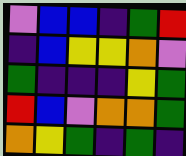[["violet", "blue", "blue", "indigo", "green", "red"], ["indigo", "blue", "yellow", "yellow", "orange", "violet"], ["green", "indigo", "indigo", "indigo", "yellow", "green"], ["red", "blue", "violet", "orange", "orange", "green"], ["orange", "yellow", "green", "indigo", "green", "indigo"]]